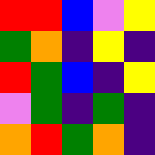[["red", "red", "blue", "violet", "yellow"], ["green", "orange", "indigo", "yellow", "indigo"], ["red", "green", "blue", "indigo", "yellow"], ["violet", "green", "indigo", "green", "indigo"], ["orange", "red", "green", "orange", "indigo"]]